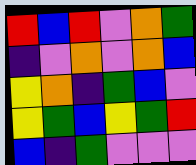[["red", "blue", "red", "violet", "orange", "green"], ["indigo", "violet", "orange", "violet", "orange", "blue"], ["yellow", "orange", "indigo", "green", "blue", "violet"], ["yellow", "green", "blue", "yellow", "green", "red"], ["blue", "indigo", "green", "violet", "violet", "violet"]]